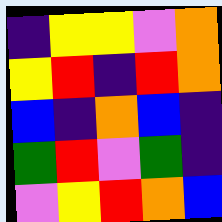[["indigo", "yellow", "yellow", "violet", "orange"], ["yellow", "red", "indigo", "red", "orange"], ["blue", "indigo", "orange", "blue", "indigo"], ["green", "red", "violet", "green", "indigo"], ["violet", "yellow", "red", "orange", "blue"]]